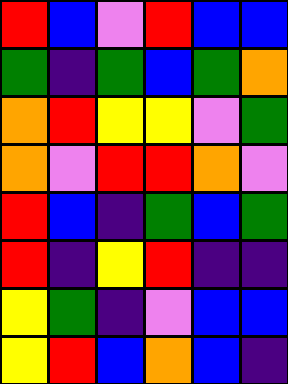[["red", "blue", "violet", "red", "blue", "blue"], ["green", "indigo", "green", "blue", "green", "orange"], ["orange", "red", "yellow", "yellow", "violet", "green"], ["orange", "violet", "red", "red", "orange", "violet"], ["red", "blue", "indigo", "green", "blue", "green"], ["red", "indigo", "yellow", "red", "indigo", "indigo"], ["yellow", "green", "indigo", "violet", "blue", "blue"], ["yellow", "red", "blue", "orange", "blue", "indigo"]]